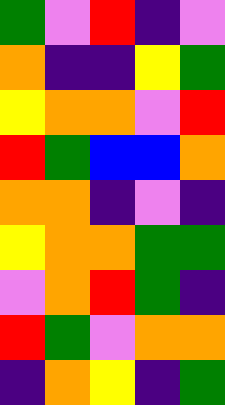[["green", "violet", "red", "indigo", "violet"], ["orange", "indigo", "indigo", "yellow", "green"], ["yellow", "orange", "orange", "violet", "red"], ["red", "green", "blue", "blue", "orange"], ["orange", "orange", "indigo", "violet", "indigo"], ["yellow", "orange", "orange", "green", "green"], ["violet", "orange", "red", "green", "indigo"], ["red", "green", "violet", "orange", "orange"], ["indigo", "orange", "yellow", "indigo", "green"]]